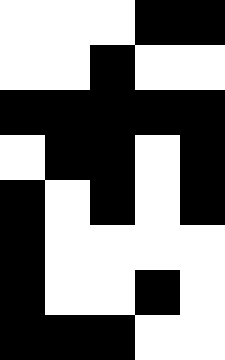[["white", "white", "white", "black", "black"], ["white", "white", "black", "white", "white"], ["black", "black", "black", "black", "black"], ["white", "black", "black", "white", "black"], ["black", "white", "black", "white", "black"], ["black", "white", "white", "white", "white"], ["black", "white", "white", "black", "white"], ["black", "black", "black", "white", "white"]]